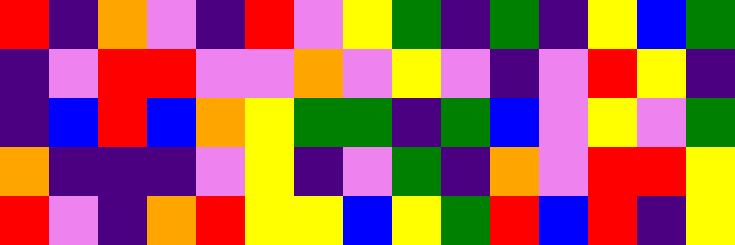[["red", "indigo", "orange", "violet", "indigo", "red", "violet", "yellow", "green", "indigo", "green", "indigo", "yellow", "blue", "green"], ["indigo", "violet", "red", "red", "violet", "violet", "orange", "violet", "yellow", "violet", "indigo", "violet", "red", "yellow", "indigo"], ["indigo", "blue", "red", "blue", "orange", "yellow", "green", "green", "indigo", "green", "blue", "violet", "yellow", "violet", "green"], ["orange", "indigo", "indigo", "indigo", "violet", "yellow", "indigo", "violet", "green", "indigo", "orange", "violet", "red", "red", "yellow"], ["red", "violet", "indigo", "orange", "red", "yellow", "yellow", "blue", "yellow", "green", "red", "blue", "red", "indigo", "yellow"]]